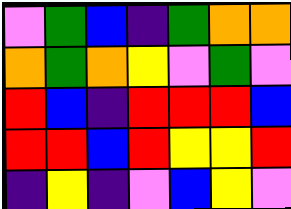[["violet", "green", "blue", "indigo", "green", "orange", "orange"], ["orange", "green", "orange", "yellow", "violet", "green", "violet"], ["red", "blue", "indigo", "red", "red", "red", "blue"], ["red", "red", "blue", "red", "yellow", "yellow", "red"], ["indigo", "yellow", "indigo", "violet", "blue", "yellow", "violet"]]